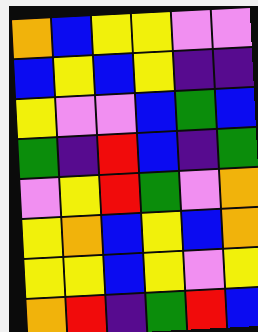[["orange", "blue", "yellow", "yellow", "violet", "violet"], ["blue", "yellow", "blue", "yellow", "indigo", "indigo"], ["yellow", "violet", "violet", "blue", "green", "blue"], ["green", "indigo", "red", "blue", "indigo", "green"], ["violet", "yellow", "red", "green", "violet", "orange"], ["yellow", "orange", "blue", "yellow", "blue", "orange"], ["yellow", "yellow", "blue", "yellow", "violet", "yellow"], ["orange", "red", "indigo", "green", "red", "blue"]]